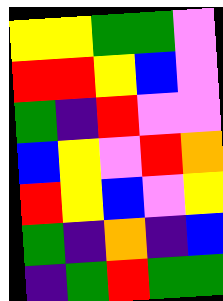[["yellow", "yellow", "green", "green", "violet"], ["red", "red", "yellow", "blue", "violet"], ["green", "indigo", "red", "violet", "violet"], ["blue", "yellow", "violet", "red", "orange"], ["red", "yellow", "blue", "violet", "yellow"], ["green", "indigo", "orange", "indigo", "blue"], ["indigo", "green", "red", "green", "green"]]